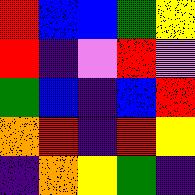[["red", "blue", "blue", "green", "yellow"], ["red", "indigo", "violet", "red", "violet"], ["green", "blue", "indigo", "blue", "red"], ["orange", "red", "indigo", "red", "yellow"], ["indigo", "orange", "yellow", "green", "indigo"]]